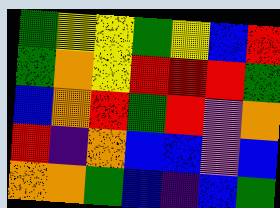[["green", "yellow", "yellow", "green", "yellow", "blue", "red"], ["green", "orange", "yellow", "red", "red", "red", "green"], ["blue", "orange", "red", "green", "red", "violet", "orange"], ["red", "indigo", "orange", "blue", "blue", "violet", "blue"], ["orange", "orange", "green", "blue", "indigo", "blue", "green"]]